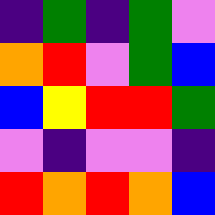[["indigo", "green", "indigo", "green", "violet"], ["orange", "red", "violet", "green", "blue"], ["blue", "yellow", "red", "red", "green"], ["violet", "indigo", "violet", "violet", "indigo"], ["red", "orange", "red", "orange", "blue"]]